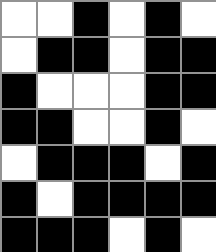[["white", "white", "black", "white", "black", "white"], ["white", "black", "black", "white", "black", "black"], ["black", "white", "white", "white", "black", "black"], ["black", "black", "white", "white", "black", "white"], ["white", "black", "black", "black", "white", "black"], ["black", "white", "black", "black", "black", "black"], ["black", "black", "black", "white", "black", "white"]]